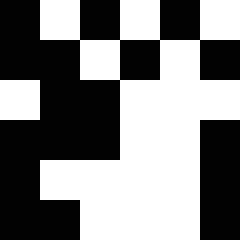[["black", "white", "black", "white", "black", "white"], ["black", "black", "white", "black", "white", "black"], ["white", "black", "black", "white", "white", "white"], ["black", "black", "black", "white", "white", "black"], ["black", "white", "white", "white", "white", "black"], ["black", "black", "white", "white", "white", "black"]]